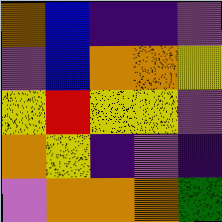[["orange", "blue", "indigo", "indigo", "violet"], ["violet", "blue", "orange", "orange", "yellow"], ["yellow", "red", "yellow", "yellow", "violet"], ["orange", "yellow", "indigo", "violet", "indigo"], ["violet", "orange", "orange", "orange", "green"]]